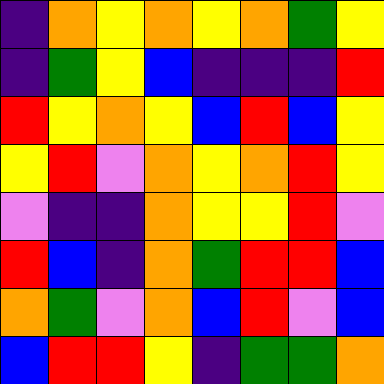[["indigo", "orange", "yellow", "orange", "yellow", "orange", "green", "yellow"], ["indigo", "green", "yellow", "blue", "indigo", "indigo", "indigo", "red"], ["red", "yellow", "orange", "yellow", "blue", "red", "blue", "yellow"], ["yellow", "red", "violet", "orange", "yellow", "orange", "red", "yellow"], ["violet", "indigo", "indigo", "orange", "yellow", "yellow", "red", "violet"], ["red", "blue", "indigo", "orange", "green", "red", "red", "blue"], ["orange", "green", "violet", "orange", "blue", "red", "violet", "blue"], ["blue", "red", "red", "yellow", "indigo", "green", "green", "orange"]]